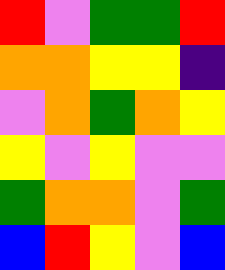[["red", "violet", "green", "green", "red"], ["orange", "orange", "yellow", "yellow", "indigo"], ["violet", "orange", "green", "orange", "yellow"], ["yellow", "violet", "yellow", "violet", "violet"], ["green", "orange", "orange", "violet", "green"], ["blue", "red", "yellow", "violet", "blue"]]